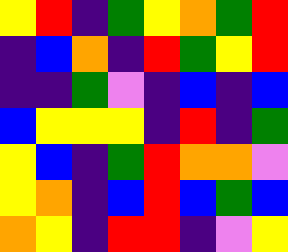[["yellow", "red", "indigo", "green", "yellow", "orange", "green", "red"], ["indigo", "blue", "orange", "indigo", "red", "green", "yellow", "red"], ["indigo", "indigo", "green", "violet", "indigo", "blue", "indigo", "blue"], ["blue", "yellow", "yellow", "yellow", "indigo", "red", "indigo", "green"], ["yellow", "blue", "indigo", "green", "red", "orange", "orange", "violet"], ["yellow", "orange", "indigo", "blue", "red", "blue", "green", "blue"], ["orange", "yellow", "indigo", "red", "red", "indigo", "violet", "yellow"]]